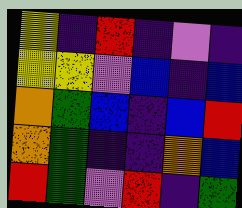[["yellow", "indigo", "red", "indigo", "violet", "indigo"], ["yellow", "yellow", "violet", "blue", "indigo", "blue"], ["orange", "green", "blue", "indigo", "blue", "red"], ["orange", "green", "indigo", "indigo", "orange", "blue"], ["red", "green", "violet", "red", "indigo", "green"]]